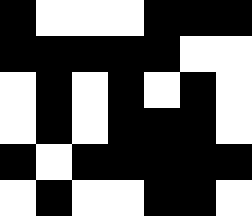[["black", "white", "white", "white", "black", "black", "black"], ["black", "black", "black", "black", "black", "white", "white"], ["white", "black", "white", "black", "white", "black", "white"], ["white", "black", "white", "black", "black", "black", "white"], ["black", "white", "black", "black", "black", "black", "black"], ["white", "black", "white", "white", "black", "black", "white"]]